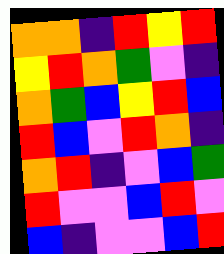[["orange", "orange", "indigo", "red", "yellow", "red"], ["yellow", "red", "orange", "green", "violet", "indigo"], ["orange", "green", "blue", "yellow", "red", "blue"], ["red", "blue", "violet", "red", "orange", "indigo"], ["orange", "red", "indigo", "violet", "blue", "green"], ["red", "violet", "violet", "blue", "red", "violet"], ["blue", "indigo", "violet", "violet", "blue", "red"]]